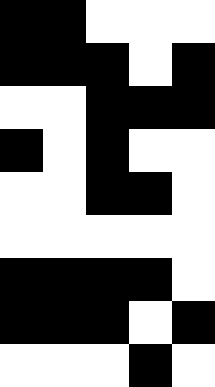[["black", "black", "white", "white", "white"], ["black", "black", "black", "white", "black"], ["white", "white", "black", "black", "black"], ["black", "white", "black", "white", "white"], ["white", "white", "black", "black", "white"], ["white", "white", "white", "white", "white"], ["black", "black", "black", "black", "white"], ["black", "black", "black", "white", "black"], ["white", "white", "white", "black", "white"]]